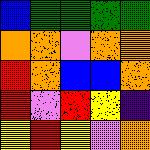[["blue", "green", "green", "green", "green"], ["orange", "orange", "violet", "orange", "orange"], ["red", "orange", "blue", "blue", "orange"], ["red", "violet", "red", "yellow", "indigo"], ["yellow", "red", "yellow", "violet", "orange"]]